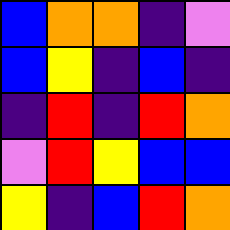[["blue", "orange", "orange", "indigo", "violet"], ["blue", "yellow", "indigo", "blue", "indigo"], ["indigo", "red", "indigo", "red", "orange"], ["violet", "red", "yellow", "blue", "blue"], ["yellow", "indigo", "blue", "red", "orange"]]